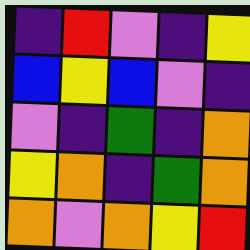[["indigo", "red", "violet", "indigo", "yellow"], ["blue", "yellow", "blue", "violet", "indigo"], ["violet", "indigo", "green", "indigo", "orange"], ["yellow", "orange", "indigo", "green", "orange"], ["orange", "violet", "orange", "yellow", "red"]]